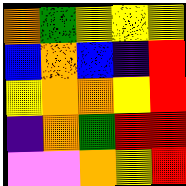[["orange", "green", "yellow", "yellow", "yellow"], ["blue", "orange", "blue", "indigo", "red"], ["yellow", "orange", "orange", "yellow", "red"], ["indigo", "orange", "green", "red", "red"], ["violet", "violet", "orange", "yellow", "red"]]